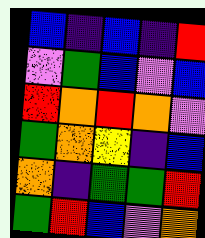[["blue", "indigo", "blue", "indigo", "red"], ["violet", "green", "blue", "violet", "blue"], ["red", "orange", "red", "orange", "violet"], ["green", "orange", "yellow", "indigo", "blue"], ["orange", "indigo", "green", "green", "red"], ["green", "red", "blue", "violet", "orange"]]